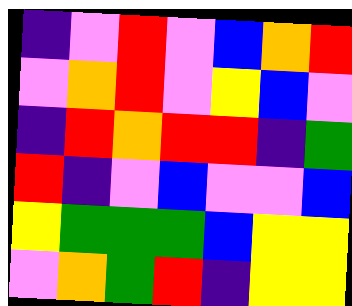[["indigo", "violet", "red", "violet", "blue", "orange", "red"], ["violet", "orange", "red", "violet", "yellow", "blue", "violet"], ["indigo", "red", "orange", "red", "red", "indigo", "green"], ["red", "indigo", "violet", "blue", "violet", "violet", "blue"], ["yellow", "green", "green", "green", "blue", "yellow", "yellow"], ["violet", "orange", "green", "red", "indigo", "yellow", "yellow"]]